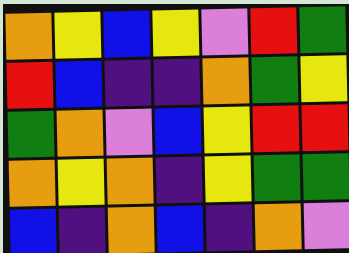[["orange", "yellow", "blue", "yellow", "violet", "red", "green"], ["red", "blue", "indigo", "indigo", "orange", "green", "yellow"], ["green", "orange", "violet", "blue", "yellow", "red", "red"], ["orange", "yellow", "orange", "indigo", "yellow", "green", "green"], ["blue", "indigo", "orange", "blue", "indigo", "orange", "violet"]]